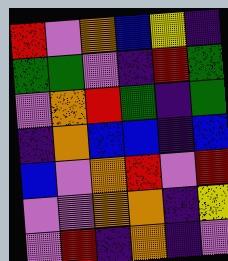[["red", "violet", "orange", "blue", "yellow", "indigo"], ["green", "green", "violet", "indigo", "red", "green"], ["violet", "orange", "red", "green", "indigo", "green"], ["indigo", "orange", "blue", "blue", "indigo", "blue"], ["blue", "violet", "orange", "red", "violet", "red"], ["violet", "violet", "orange", "orange", "indigo", "yellow"], ["violet", "red", "indigo", "orange", "indigo", "violet"]]